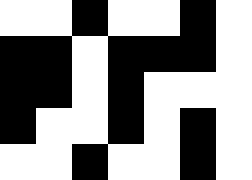[["white", "white", "black", "white", "white", "black", "white"], ["black", "black", "white", "black", "black", "black", "white"], ["black", "black", "white", "black", "white", "white", "white"], ["black", "white", "white", "black", "white", "black", "white"], ["white", "white", "black", "white", "white", "black", "white"]]